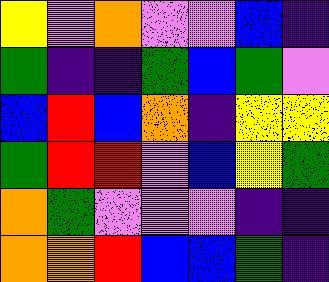[["yellow", "violet", "orange", "violet", "violet", "blue", "indigo"], ["green", "indigo", "indigo", "green", "blue", "green", "violet"], ["blue", "red", "blue", "orange", "indigo", "yellow", "yellow"], ["green", "red", "red", "violet", "blue", "yellow", "green"], ["orange", "green", "violet", "violet", "violet", "indigo", "indigo"], ["orange", "orange", "red", "blue", "blue", "green", "indigo"]]